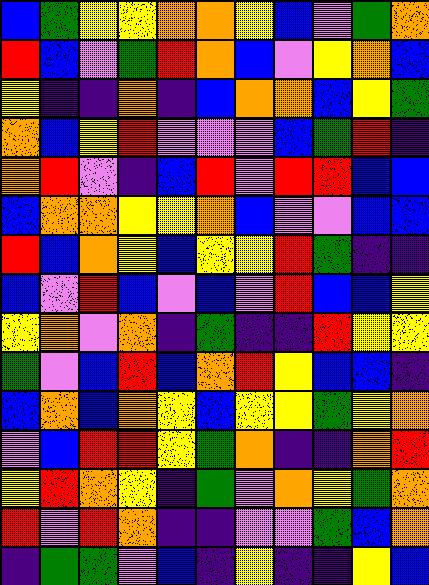[["blue", "green", "yellow", "yellow", "orange", "orange", "yellow", "blue", "violet", "green", "orange"], ["red", "blue", "violet", "green", "red", "orange", "blue", "violet", "yellow", "orange", "blue"], ["yellow", "indigo", "indigo", "orange", "indigo", "blue", "orange", "orange", "blue", "yellow", "green"], ["orange", "blue", "yellow", "red", "violet", "violet", "violet", "blue", "green", "red", "indigo"], ["orange", "red", "violet", "indigo", "blue", "red", "violet", "red", "red", "blue", "blue"], ["blue", "orange", "orange", "yellow", "yellow", "orange", "blue", "violet", "violet", "blue", "blue"], ["red", "blue", "orange", "yellow", "blue", "yellow", "yellow", "red", "green", "indigo", "indigo"], ["blue", "violet", "red", "blue", "violet", "blue", "violet", "red", "blue", "blue", "yellow"], ["yellow", "orange", "violet", "orange", "indigo", "green", "indigo", "indigo", "red", "yellow", "yellow"], ["green", "violet", "blue", "red", "blue", "orange", "red", "yellow", "blue", "blue", "indigo"], ["blue", "orange", "blue", "orange", "yellow", "blue", "yellow", "yellow", "green", "yellow", "orange"], ["violet", "blue", "red", "red", "yellow", "green", "orange", "indigo", "indigo", "orange", "red"], ["yellow", "red", "orange", "yellow", "indigo", "green", "violet", "orange", "yellow", "green", "orange"], ["red", "violet", "red", "orange", "indigo", "indigo", "violet", "violet", "green", "blue", "orange"], ["indigo", "green", "green", "violet", "blue", "indigo", "yellow", "indigo", "indigo", "yellow", "blue"]]